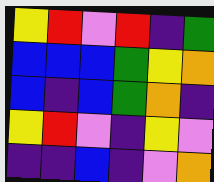[["yellow", "red", "violet", "red", "indigo", "green"], ["blue", "blue", "blue", "green", "yellow", "orange"], ["blue", "indigo", "blue", "green", "orange", "indigo"], ["yellow", "red", "violet", "indigo", "yellow", "violet"], ["indigo", "indigo", "blue", "indigo", "violet", "orange"]]